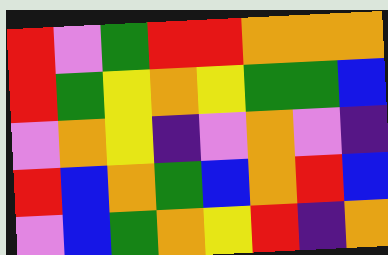[["red", "violet", "green", "red", "red", "orange", "orange", "orange"], ["red", "green", "yellow", "orange", "yellow", "green", "green", "blue"], ["violet", "orange", "yellow", "indigo", "violet", "orange", "violet", "indigo"], ["red", "blue", "orange", "green", "blue", "orange", "red", "blue"], ["violet", "blue", "green", "orange", "yellow", "red", "indigo", "orange"]]